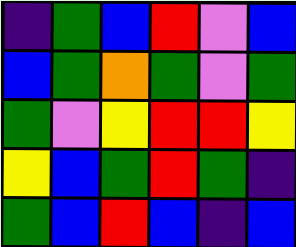[["indigo", "green", "blue", "red", "violet", "blue"], ["blue", "green", "orange", "green", "violet", "green"], ["green", "violet", "yellow", "red", "red", "yellow"], ["yellow", "blue", "green", "red", "green", "indigo"], ["green", "blue", "red", "blue", "indigo", "blue"]]